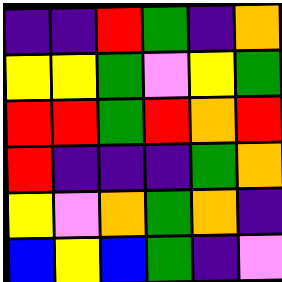[["indigo", "indigo", "red", "green", "indigo", "orange"], ["yellow", "yellow", "green", "violet", "yellow", "green"], ["red", "red", "green", "red", "orange", "red"], ["red", "indigo", "indigo", "indigo", "green", "orange"], ["yellow", "violet", "orange", "green", "orange", "indigo"], ["blue", "yellow", "blue", "green", "indigo", "violet"]]